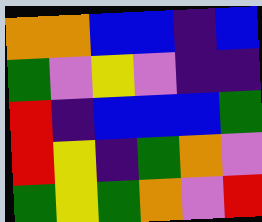[["orange", "orange", "blue", "blue", "indigo", "blue"], ["green", "violet", "yellow", "violet", "indigo", "indigo"], ["red", "indigo", "blue", "blue", "blue", "green"], ["red", "yellow", "indigo", "green", "orange", "violet"], ["green", "yellow", "green", "orange", "violet", "red"]]